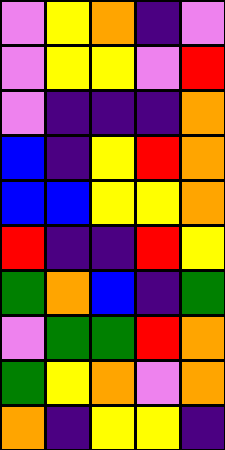[["violet", "yellow", "orange", "indigo", "violet"], ["violet", "yellow", "yellow", "violet", "red"], ["violet", "indigo", "indigo", "indigo", "orange"], ["blue", "indigo", "yellow", "red", "orange"], ["blue", "blue", "yellow", "yellow", "orange"], ["red", "indigo", "indigo", "red", "yellow"], ["green", "orange", "blue", "indigo", "green"], ["violet", "green", "green", "red", "orange"], ["green", "yellow", "orange", "violet", "orange"], ["orange", "indigo", "yellow", "yellow", "indigo"]]